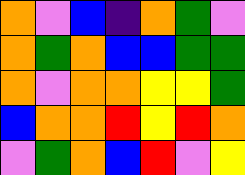[["orange", "violet", "blue", "indigo", "orange", "green", "violet"], ["orange", "green", "orange", "blue", "blue", "green", "green"], ["orange", "violet", "orange", "orange", "yellow", "yellow", "green"], ["blue", "orange", "orange", "red", "yellow", "red", "orange"], ["violet", "green", "orange", "blue", "red", "violet", "yellow"]]